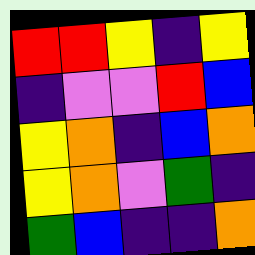[["red", "red", "yellow", "indigo", "yellow"], ["indigo", "violet", "violet", "red", "blue"], ["yellow", "orange", "indigo", "blue", "orange"], ["yellow", "orange", "violet", "green", "indigo"], ["green", "blue", "indigo", "indigo", "orange"]]